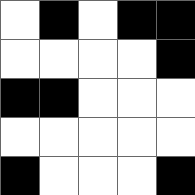[["white", "black", "white", "black", "black"], ["white", "white", "white", "white", "black"], ["black", "black", "white", "white", "white"], ["white", "white", "white", "white", "white"], ["black", "white", "white", "white", "black"]]